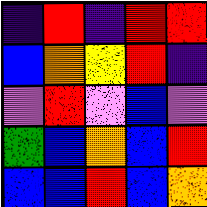[["indigo", "red", "indigo", "red", "red"], ["blue", "orange", "yellow", "red", "indigo"], ["violet", "red", "violet", "blue", "violet"], ["green", "blue", "orange", "blue", "red"], ["blue", "blue", "red", "blue", "orange"]]